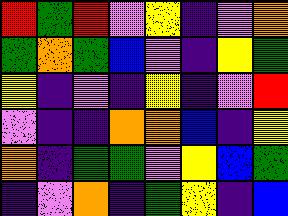[["red", "green", "red", "violet", "yellow", "indigo", "violet", "orange"], ["green", "orange", "green", "blue", "violet", "indigo", "yellow", "green"], ["yellow", "indigo", "violet", "indigo", "yellow", "indigo", "violet", "red"], ["violet", "indigo", "indigo", "orange", "orange", "blue", "indigo", "yellow"], ["orange", "indigo", "green", "green", "violet", "yellow", "blue", "green"], ["indigo", "violet", "orange", "indigo", "green", "yellow", "indigo", "blue"]]